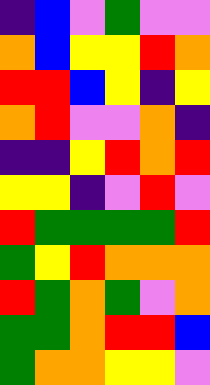[["indigo", "blue", "violet", "green", "violet", "violet"], ["orange", "blue", "yellow", "yellow", "red", "orange"], ["red", "red", "blue", "yellow", "indigo", "yellow"], ["orange", "red", "violet", "violet", "orange", "indigo"], ["indigo", "indigo", "yellow", "red", "orange", "red"], ["yellow", "yellow", "indigo", "violet", "red", "violet"], ["red", "green", "green", "green", "green", "red"], ["green", "yellow", "red", "orange", "orange", "orange"], ["red", "green", "orange", "green", "violet", "orange"], ["green", "green", "orange", "red", "red", "blue"], ["green", "orange", "orange", "yellow", "yellow", "violet"]]